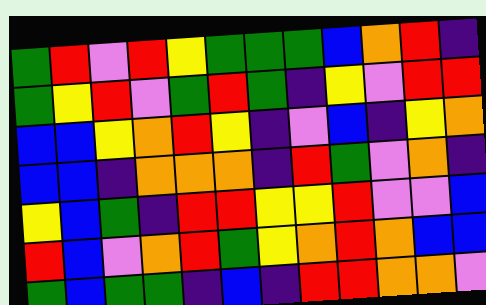[["green", "red", "violet", "red", "yellow", "green", "green", "green", "blue", "orange", "red", "indigo"], ["green", "yellow", "red", "violet", "green", "red", "green", "indigo", "yellow", "violet", "red", "red"], ["blue", "blue", "yellow", "orange", "red", "yellow", "indigo", "violet", "blue", "indigo", "yellow", "orange"], ["blue", "blue", "indigo", "orange", "orange", "orange", "indigo", "red", "green", "violet", "orange", "indigo"], ["yellow", "blue", "green", "indigo", "red", "red", "yellow", "yellow", "red", "violet", "violet", "blue"], ["red", "blue", "violet", "orange", "red", "green", "yellow", "orange", "red", "orange", "blue", "blue"], ["green", "blue", "green", "green", "indigo", "blue", "indigo", "red", "red", "orange", "orange", "violet"]]